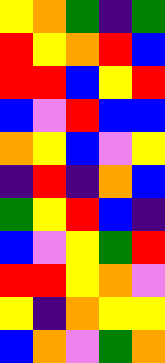[["yellow", "orange", "green", "indigo", "green"], ["red", "yellow", "orange", "red", "blue"], ["red", "red", "blue", "yellow", "red"], ["blue", "violet", "red", "blue", "blue"], ["orange", "yellow", "blue", "violet", "yellow"], ["indigo", "red", "indigo", "orange", "blue"], ["green", "yellow", "red", "blue", "indigo"], ["blue", "violet", "yellow", "green", "red"], ["red", "red", "yellow", "orange", "violet"], ["yellow", "indigo", "orange", "yellow", "yellow"], ["blue", "orange", "violet", "green", "orange"]]